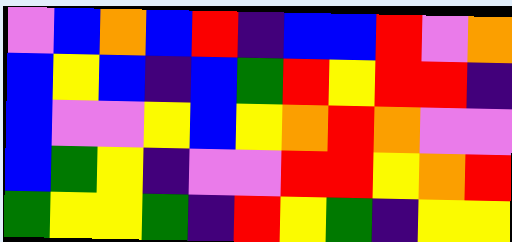[["violet", "blue", "orange", "blue", "red", "indigo", "blue", "blue", "red", "violet", "orange"], ["blue", "yellow", "blue", "indigo", "blue", "green", "red", "yellow", "red", "red", "indigo"], ["blue", "violet", "violet", "yellow", "blue", "yellow", "orange", "red", "orange", "violet", "violet"], ["blue", "green", "yellow", "indigo", "violet", "violet", "red", "red", "yellow", "orange", "red"], ["green", "yellow", "yellow", "green", "indigo", "red", "yellow", "green", "indigo", "yellow", "yellow"]]